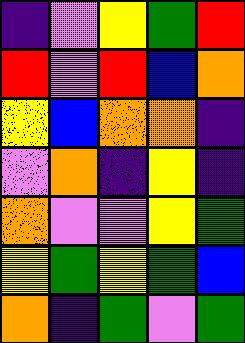[["indigo", "violet", "yellow", "green", "red"], ["red", "violet", "red", "blue", "orange"], ["yellow", "blue", "orange", "orange", "indigo"], ["violet", "orange", "indigo", "yellow", "indigo"], ["orange", "violet", "violet", "yellow", "green"], ["yellow", "green", "yellow", "green", "blue"], ["orange", "indigo", "green", "violet", "green"]]